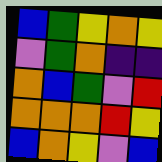[["blue", "green", "yellow", "orange", "yellow"], ["violet", "green", "orange", "indigo", "indigo"], ["orange", "blue", "green", "violet", "red"], ["orange", "orange", "orange", "red", "yellow"], ["blue", "orange", "yellow", "violet", "blue"]]